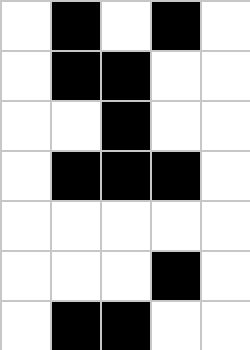[["white", "black", "white", "black", "white"], ["white", "black", "black", "white", "white"], ["white", "white", "black", "white", "white"], ["white", "black", "black", "black", "white"], ["white", "white", "white", "white", "white"], ["white", "white", "white", "black", "white"], ["white", "black", "black", "white", "white"]]